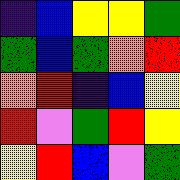[["indigo", "blue", "yellow", "yellow", "green"], ["green", "blue", "green", "orange", "red"], ["orange", "red", "indigo", "blue", "yellow"], ["red", "violet", "green", "red", "yellow"], ["yellow", "red", "blue", "violet", "green"]]